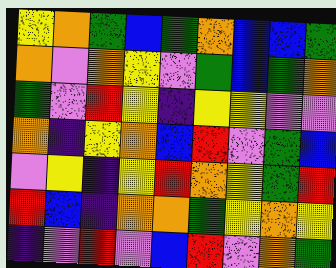[["yellow", "orange", "green", "blue", "green", "orange", "blue", "blue", "green"], ["orange", "violet", "orange", "yellow", "violet", "green", "blue", "green", "orange"], ["green", "violet", "red", "yellow", "indigo", "yellow", "yellow", "violet", "violet"], ["orange", "indigo", "yellow", "orange", "blue", "red", "violet", "green", "blue"], ["violet", "yellow", "indigo", "yellow", "red", "orange", "yellow", "green", "red"], ["red", "blue", "indigo", "orange", "orange", "green", "yellow", "orange", "yellow"], ["indigo", "violet", "red", "violet", "blue", "red", "violet", "orange", "green"]]